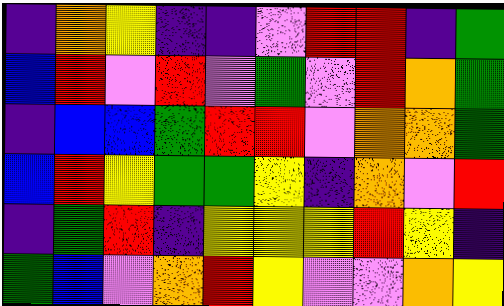[["indigo", "orange", "yellow", "indigo", "indigo", "violet", "red", "red", "indigo", "green"], ["blue", "red", "violet", "red", "violet", "green", "violet", "red", "orange", "green"], ["indigo", "blue", "blue", "green", "red", "red", "violet", "orange", "orange", "green"], ["blue", "red", "yellow", "green", "green", "yellow", "indigo", "orange", "violet", "red"], ["indigo", "green", "red", "indigo", "yellow", "yellow", "yellow", "red", "yellow", "indigo"], ["green", "blue", "violet", "orange", "red", "yellow", "violet", "violet", "orange", "yellow"]]